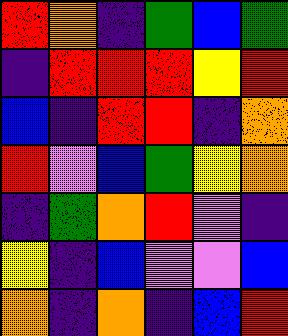[["red", "orange", "indigo", "green", "blue", "green"], ["indigo", "red", "red", "red", "yellow", "red"], ["blue", "indigo", "red", "red", "indigo", "orange"], ["red", "violet", "blue", "green", "yellow", "orange"], ["indigo", "green", "orange", "red", "violet", "indigo"], ["yellow", "indigo", "blue", "violet", "violet", "blue"], ["orange", "indigo", "orange", "indigo", "blue", "red"]]